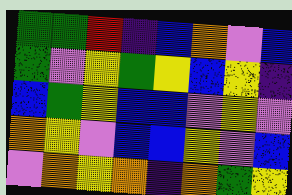[["green", "green", "red", "indigo", "blue", "orange", "violet", "blue"], ["green", "violet", "yellow", "green", "yellow", "blue", "yellow", "indigo"], ["blue", "green", "yellow", "blue", "blue", "violet", "yellow", "violet"], ["orange", "yellow", "violet", "blue", "blue", "yellow", "violet", "blue"], ["violet", "orange", "yellow", "orange", "indigo", "orange", "green", "yellow"]]